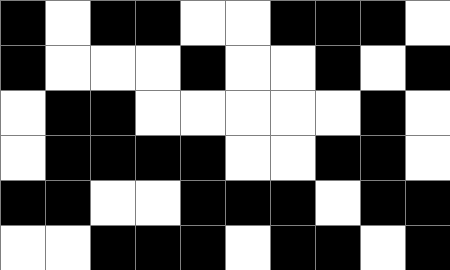[["black", "white", "black", "black", "white", "white", "black", "black", "black", "white"], ["black", "white", "white", "white", "black", "white", "white", "black", "white", "black"], ["white", "black", "black", "white", "white", "white", "white", "white", "black", "white"], ["white", "black", "black", "black", "black", "white", "white", "black", "black", "white"], ["black", "black", "white", "white", "black", "black", "black", "white", "black", "black"], ["white", "white", "black", "black", "black", "white", "black", "black", "white", "black"]]